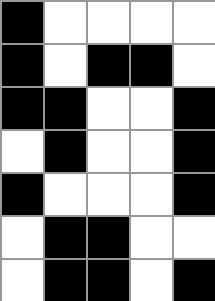[["black", "white", "white", "white", "white"], ["black", "white", "black", "black", "white"], ["black", "black", "white", "white", "black"], ["white", "black", "white", "white", "black"], ["black", "white", "white", "white", "black"], ["white", "black", "black", "white", "white"], ["white", "black", "black", "white", "black"]]